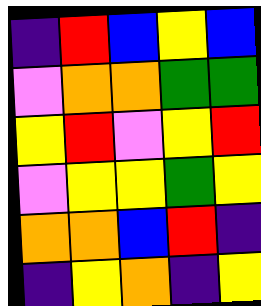[["indigo", "red", "blue", "yellow", "blue"], ["violet", "orange", "orange", "green", "green"], ["yellow", "red", "violet", "yellow", "red"], ["violet", "yellow", "yellow", "green", "yellow"], ["orange", "orange", "blue", "red", "indigo"], ["indigo", "yellow", "orange", "indigo", "yellow"]]